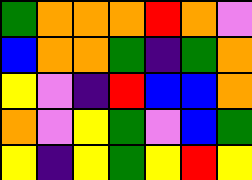[["green", "orange", "orange", "orange", "red", "orange", "violet"], ["blue", "orange", "orange", "green", "indigo", "green", "orange"], ["yellow", "violet", "indigo", "red", "blue", "blue", "orange"], ["orange", "violet", "yellow", "green", "violet", "blue", "green"], ["yellow", "indigo", "yellow", "green", "yellow", "red", "yellow"]]